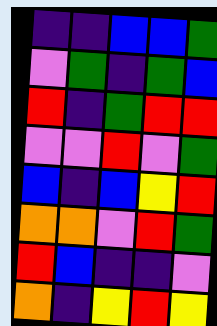[["indigo", "indigo", "blue", "blue", "green"], ["violet", "green", "indigo", "green", "blue"], ["red", "indigo", "green", "red", "red"], ["violet", "violet", "red", "violet", "green"], ["blue", "indigo", "blue", "yellow", "red"], ["orange", "orange", "violet", "red", "green"], ["red", "blue", "indigo", "indigo", "violet"], ["orange", "indigo", "yellow", "red", "yellow"]]